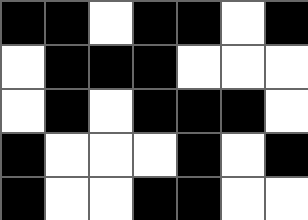[["black", "black", "white", "black", "black", "white", "black"], ["white", "black", "black", "black", "white", "white", "white"], ["white", "black", "white", "black", "black", "black", "white"], ["black", "white", "white", "white", "black", "white", "black"], ["black", "white", "white", "black", "black", "white", "white"]]